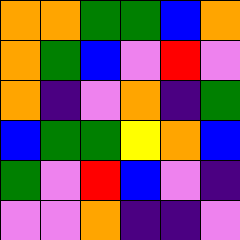[["orange", "orange", "green", "green", "blue", "orange"], ["orange", "green", "blue", "violet", "red", "violet"], ["orange", "indigo", "violet", "orange", "indigo", "green"], ["blue", "green", "green", "yellow", "orange", "blue"], ["green", "violet", "red", "blue", "violet", "indigo"], ["violet", "violet", "orange", "indigo", "indigo", "violet"]]